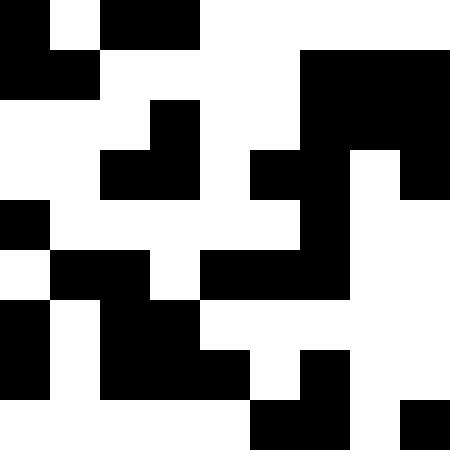[["black", "white", "black", "black", "white", "white", "white", "white", "white"], ["black", "black", "white", "white", "white", "white", "black", "black", "black"], ["white", "white", "white", "black", "white", "white", "black", "black", "black"], ["white", "white", "black", "black", "white", "black", "black", "white", "black"], ["black", "white", "white", "white", "white", "white", "black", "white", "white"], ["white", "black", "black", "white", "black", "black", "black", "white", "white"], ["black", "white", "black", "black", "white", "white", "white", "white", "white"], ["black", "white", "black", "black", "black", "white", "black", "white", "white"], ["white", "white", "white", "white", "white", "black", "black", "white", "black"]]